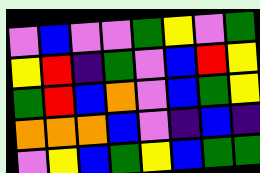[["violet", "blue", "violet", "violet", "green", "yellow", "violet", "green"], ["yellow", "red", "indigo", "green", "violet", "blue", "red", "yellow"], ["green", "red", "blue", "orange", "violet", "blue", "green", "yellow"], ["orange", "orange", "orange", "blue", "violet", "indigo", "blue", "indigo"], ["violet", "yellow", "blue", "green", "yellow", "blue", "green", "green"]]